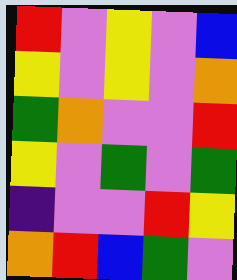[["red", "violet", "yellow", "violet", "blue"], ["yellow", "violet", "yellow", "violet", "orange"], ["green", "orange", "violet", "violet", "red"], ["yellow", "violet", "green", "violet", "green"], ["indigo", "violet", "violet", "red", "yellow"], ["orange", "red", "blue", "green", "violet"]]